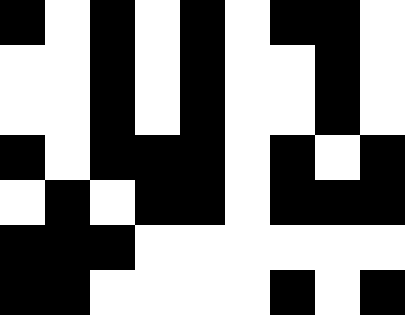[["black", "white", "black", "white", "black", "white", "black", "black", "white"], ["white", "white", "black", "white", "black", "white", "white", "black", "white"], ["white", "white", "black", "white", "black", "white", "white", "black", "white"], ["black", "white", "black", "black", "black", "white", "black", "white", "black"], ["white", "black", "white", "black", "black", "white", "black", "black", "black"], ["black", "black", "black", "white", "white", "white", "white", "white", "white"], ["black", "black", "white", "white", "white", "white", "black", "white", "black"]]